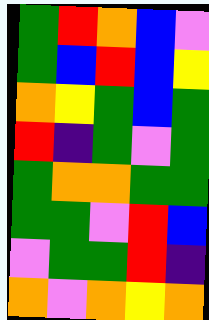[["green", "red", "orange", "blue", "violet"], ["green", "blue", "red", "blue", "yellow"], ["orange", "yellow", "green", "blue", "green"], ["red", "indigo", "green", "violet", "green"], ["green", "orange", "orange", "green", "green"], ["green", "green", "violet", "red", "blue"], ["violet", "green", "green", "red", "indigo"], ["orange", "violet", "orange", "yellow", "orange"]]